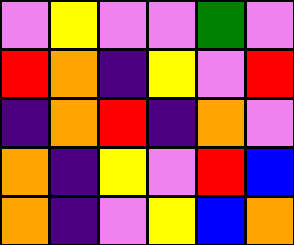[["violet", "yellow", "violet", "violet", "green", "violet"], ["red", "orange", "indigo", "yellow", "violet", "red"], ["indigo", "orange", "red", "indigo", "orange", "violet"], ["orange", "indigo", "yellow", "violet", "red", "blue"], ["orange", "indigo", "violet", "yellow", "blue", "orange"]]